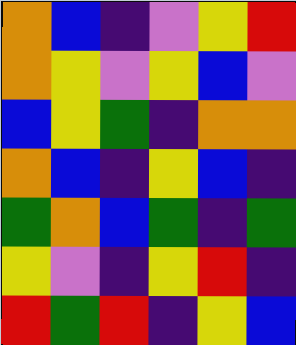[["orange", "blue", "indigo", "violet", "yellow", "red"], ["orange", "yellow", "violet", "yellow", "blue", "violet"], ["blue", "yellow", "green", "indigo", "orange", "orange"], ["orange", "blue", "indigo", "yellow", "blue", "indigo"], ["green", "orange", "blue", "green", "indigo", "green"], ["yellow", "violet", "indigo", "yellow", "red", "indigo"], ["red", "green", "red", "indigo", "yellow", "blue"]]